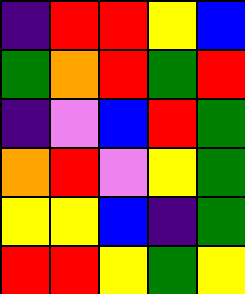[["indigo", "red", "red", "yellow", "blue"], ["green", "orange", "red", "green", "red"], ["indigo", "violet", "blue", "red", "green"], ["orange", "red", "violet", "yellow", "green"], ["yellow", "yellow", "blue", "indigo", "green"], ["red", "red", "yellow", "green", "yellow"]]